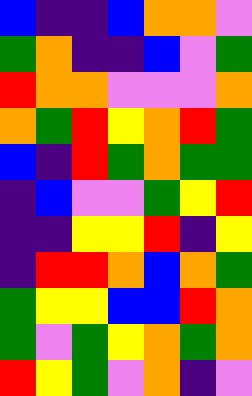[["blue", "indigo", "indigo", "blue", "orange", "orange", "violet"], ["green", "orange", "indigo", "indigo", "blue", "violet", "green"], ["red", "orange", "orange", "violet", "violet", "violet", "orange"], ["orange", "green", "red", "yellow", "orange", "red", "green"], ["blue", "indigo", "red", "green", "orange", "green", "green"], ["indigo", "blue", "violet", "violet", "green", "yellow", "red"], ["indigo", "indigo", "yellow", "yellow", "red", "indigo", "yellow"], ["indigo", "red", "red", "orange", "blue", "orange", "green"], ["green", "yellow", "yellow", "blue", "blue", "red", "orange"], ["green", "violet", "green", "yellow", "orange", "green", "orange"], ["red", "yellow", "green", "violet", "orange", "indigo", "violet"]]